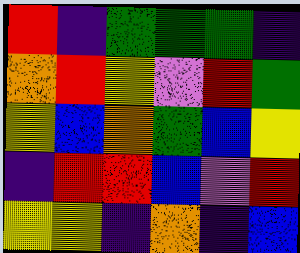[["red", "indigo", "green", "green", "green", "indigo"], ["orange", "red", "yellow", "violet", "red", "green"], ["yellow", "blue", "orange", "green", "blue", "yellow"], ["indigo", "red", "red", "blue", "violet", "red"], ["yellow", "yellow", "indigo", "orange", "indigo", "blue"]]